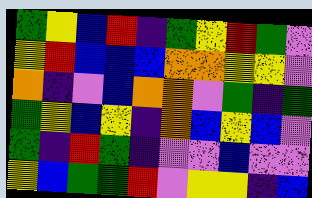[["green", "yellow", "blue", "red", "indigo", "green", "yellow", "red", "green", "violet"], ["yellow", "red", "blue", "blue", "blue", "orange", "orange", "yellow", "yellow", "violet"], ["orange", "indigo", "violet", "blue", "orange", "orange", "violet", "green", "indigo", "green"], ["green", "yellow", "blue", "yellow", "indigo", "orange", "blue", "yellow", "blue", "violet"], ["green", "indigo", "red", "green", "indigo", "violet", "violet", "blue", "violet", "violet"], ["yellow", "blue", "green", "green", "red", "violet", "yellow", "yellow", "indigo", "blue"]]